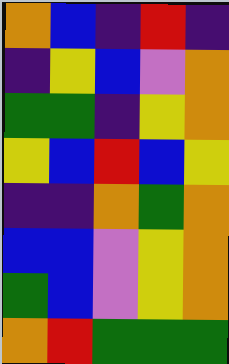[["orange", "blue", "indigo", "red", "indigo"], ["indigo", "yellow", "blue", "violet", "orange"], ["green", "green", "indigo", "yellow", "orange"], ["yellow", "blue", "red", "blue", "yellow"], ["indigo", "indigo", "orange", "green", "orange"], ["blue", "blue", "violet", "yellow", "orange"], ["green", "blue", "violet", "yellow", "orange"], ["orange", "red", "green", "green", "green"]]